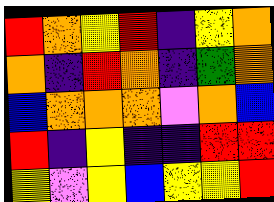[["red", "orange", "yellow", "red", "indigo", "yellow", "orange"], ["orange", "indigo", "red", "orange", "indigo", "green", "orange"], ["blue", "orange", "orange", "orange", "violet", "orange", "blue"], ["red", "indigo", "yellow", "indigo", "indigo", "red", "red"], ["yellow", "violet", "yellow", "blue", "yellow", "yellow", "red"]]